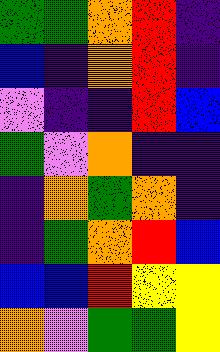[["green", "green", "orange", "red", "indigo"], ["blue", "indigo", "orange", "red", "indigo"], ["violet", "indigo", "indigo", "red", "blue"], ["green", "violet", "orange", "indigo", "indigo"], ["indigo", "orange", "green", "orange", "indigo"], ["indigo", "green", "orange", "red", "blue"], ["blue", "blue", "red", "yellow", "yellow"], ["orange", "violet", "green", "green", "yellow"]]